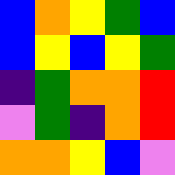[["blue", "orange", "yellow", "green", "blue"], ["blue", "yellow", "blue", "yellow", "green"], ["indigo", "green", "orange", "orange", "red"], ["violet", "green", "indigo", "orange", "red"], ["orange", "orange", "yellow", "blue", "violet"]]